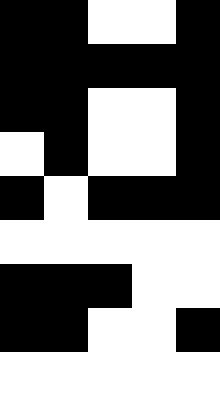[["black", "black", "white", "white", "black"], ["black", "black", "black", "black", "black"], ["black", "black", "white", "white", "black"], ["white", "black", "white", "white", "black"], ["black", "white", "black", "black", "black"], ["white", "white", "white", "white", "white"], ["black", "black", "black", "white", "white"], ["black", "black", "white", "white", "black"], ["white", "white", "white", "white", "white"]]